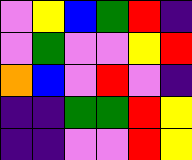[["violet", "yellow", "blue", "green", "red", "indigo"], ["violet", "green", "violet", "violet", "yellow", "red"], ["orange", "blue", "violet", "red", "violet", "indigo"], ["indigo", "indigo", "green", "green", "red", "yellow"], ["indigo", "indigo", "violet", "violet", "red", "yellow"]]